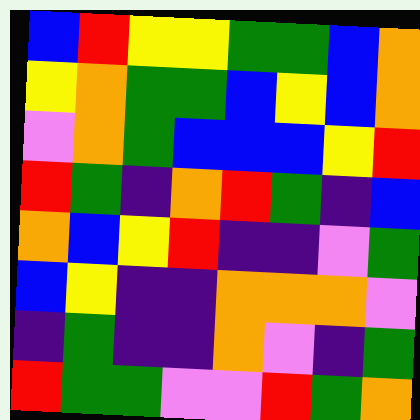[["blue", "red", "yellow", "yellow", "green", "green", "blue", "orange"], ["yellow", "orange", "green", "green", "blue", "yellow", "blue", "orange"], ["violet", "orange", "green", "blue", "blue", "blue", "yellow", "red"], ["red", "green", "indigo", "orange", "red", "green", "indigo", "blue"], ["orange", "blue", "yellow", "red", "indigo", "indigo", "violet", "green"], ["blue", "yellow", "indigo", "indigo", "orange", "orange", "orange", "violet"], ["indigo", "green", "indigo", "indigo", "orange", "violet", "indigo", "green"], ["red", "green", "green", "violet", "violet", "red", "green", "orange"]]